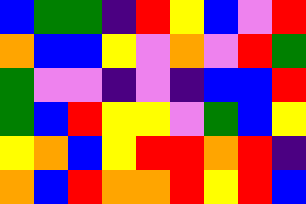[["blue", "green", "green", "indigo", "red", "yellow", "blue", "violet", "red"], ["orange", "blue", "blue", "yellow", "violet", "orange", "violet", "red", "green"], ["green", "violet", "violet", "indigo", "violet", "indigo", "blue", "blue", "red"], ["green", "blue", "red", "yellow", "yellow", "violet", "green", "blue", "yellow"], ["yellow", "orange", "blue", "yellow", "red", "red", "orange", "red", "indigo"], ["orange", "blue", "red", "orange", "orange", "red", "yellow", "red", "blue"]]